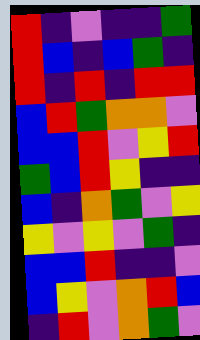[["red", "indigo", "violet", "indigo", "indigo", "green"], ["red", "blue", "indigo", "blue", "green", "indigo"], ["red", "indigo", "red", "indigo", "red", "red"], ["blue", "red", "green", "orange", "orange", "violet"], ["blue", "blue", "red", "violet", "yellow", "red"], ["green", "blue", "red", "yellow", "indigo", "indigo"], ["blue", "indigo", "orange", "green", "violet", "yellow"], ["yellow", "violet", "yellow", "violet", "green", "indigo"], ["blue", "blue", "red", "indigo", "indigo", "violet"], ["blue", "yellow", "violet", "orange", "red", "blue"], ["indigo", "red", "violet", "orange", "green", "violet"]]